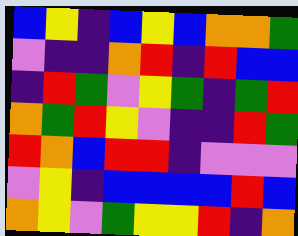[["blue", "yellow", "indigo", "blue", "yellow", "blue", "orange", "orange", "green"], ["violet", "indigo", "indigo", "orange", "red", "indigo", "red", "blue", "blue"], ["indigo", "red", "green", "violet", "yellow", "green", "indigo", "green", "red"], ["orange", "green", "red", "yellow", "violet", "indigo", "indigo", "red", "green"], ["red", "orange", "blue", "red", "red", "indigo", "violet", "violet", "violet"], ["violet", "yellow", "indigo", "blue", "blue", "blue", "blue", "red", "blue"], ["orange", "yellow", "violet", "green", "yellow", "yellow", "red", "indigo", "orange"]]